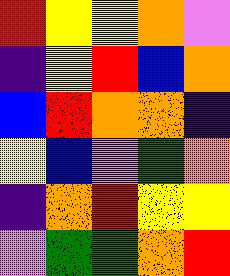[["red", "yellow", "yellow", "orange", "violet"], ["indigo", "yellow", "red", "blue", "orange"], ["blue", "red", "orange", "orange", "indigo"], ["yellow", "blue", "violet", "green", "orange"], ["indigo", "orange", "red", "yellow", "yellow"], ["violet", "green", "green", "orange", "red"]]